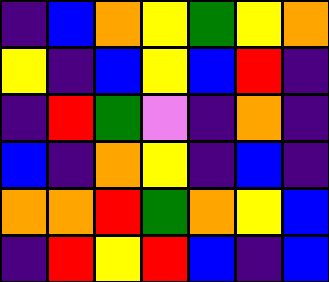[["indigo", "blue", "orange", "yellow", "green", "yellow", "orange"], ["yellow", "indigo", "blue", "yellow", "blue", "red", "indigo"], ["indigo", "red", "green", "violet", "indigo", "orange", "indigo"], ["blue", "indigo", "orange", "yellow", "indigo", "blue", "indigo"], ["orange", "orange", "red", "green", "orange", "yellow", "blue"], ["indigo", "red", "yellow", "red", "blue", "indigo", "blue"]]